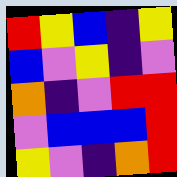[["red", "yellow", "blue", "indigo", "yellow"], ["blue", "violet", "yellow", "indigo", "violet"], ["orange", "indigo", "violet", "red", "red"], ["violet", "blue", "blue", "blue", "red"], ["yellow", "violet", "indigo", "orange", "red"]]